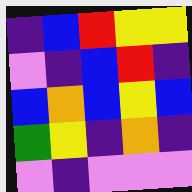[["indigo", "blue", "red", "yellow", "yellow"], ["violet", "indigo", "blue", "red", "indigo"], ["blue", "orange", "blue", "yellow", "blue"], ["green", "yellow", "indigo", "orange", "indigo"], ["violet", "indigo", "violet", "violet", "violet"]]